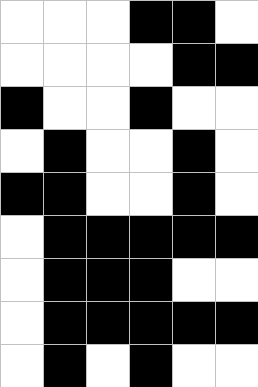[["white", "white", "white", "black", "black", "white"], ["white", "white", "white", "white", "black", "black"], ["black", "white", "white", "black", "white", "white"], ["white", "black", "white", "white", "black", "white"], ["black", "black", "white", "white", "black", "white"], ["white", "black", "black", "black", "black", "black"], ["white", "black", "black", "black", "white", "white"], ["white", "black", "black", "black", "black", "black"], ["white", "black", "white", "black", "white", "white"]]